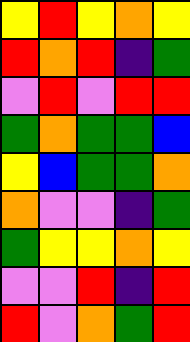[["yellow", "red", "yellow", "orange", "yellow"], ["red", "orange", "red", "indigo", "green"], ["violet", "red", "violet", "red", "red"], ["green", "orange", "green", "green", "blue"], ["yellow", "blue", "green", "green", "orange"], ["orange", "violet", "violet", "indigo", "green"], ["green", "yellow", "yellow", "orange", "yellow"], ["violet", "violet", "red", "indigo", "red"], ["red", "violet", "orange", "green", "red"]]